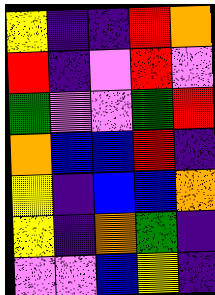[["yellow", "indigo", "indigo", "red", "orange"], ["red", "indigo", "violet", "red", "violet"], ["green", "violet", "violet", "green", "red"], ["orange", "blue", "blue", "red", "indigo"], ["yellow", "indigo", "blue", "blue", "orange"], ["yellow", "indigo", "orange", "green", "indigo"], ["violet", "violet", "blue", "yellow", "indigo"]]